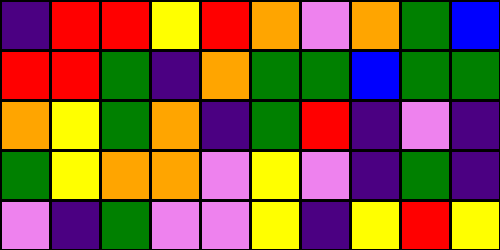[["indigo", "red", "red", "yellow", "red", "orange", "violet", "orange", "green", "blue"], ["red", "red", "green", "indigo", "orange", "green", "green", "blue", "green", "green"], ["orange", "yellow", "green", "orange", "indigo", "green", "red", "indigo", "violet", "indigo"], ["green", "yellow", "orange", "orange", "violet", "yellow", "violet", "indigo", "green", "indigo"], ["violet", "indigo", "green", "violet", "violet", "yellow", "indigo", "yellow", "red", "yellow"]]